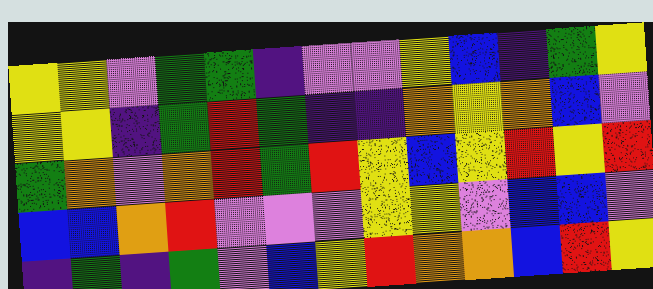[["yellow", "yellow", "violet", "green", "green", "indigo", "violet", "violet", "yellow", "blue", "indigo", "green", "yellow"], ["yellow", "yellow", "indigo", "green", "red", "green", "indigo", "indigo", "orange", "yellow", "orange", "blue", "violet"], ["green", "orange", "violet", "orange", "red", "green", "red", "yellow", "blue", "yellow", "red", "yellow", "red"], ["blue", "blue", "orange", "red", "violet", "violet", "violet", "yellow", "yellow", "violet", "blue", "blue", "violet"], ["indigo", "green", "indigo", "green", "violet", "blue", "yellow", "red", "orange", "orange", "blue", "red", "yellow"]]